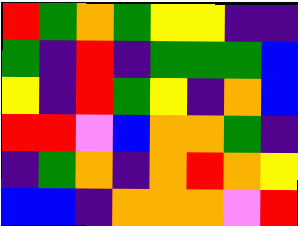[["red", "green", "orange", "green", "yellow", "yellow", "indigo", "indigo"], ["green", "indigo", "red", "indigo", "green", "green", "green", "blue"], ["yellow", "indigo", "red", "green", "yellow", "indigo", "orange", "blue"], ["red", "red", "violet", "blue", "orange", "orange", "green", "indigo"], ["indigo", "green", "orange", "indigo", "orange", "red", "orange", "yellow"], ["blue", "blue", "indigo", "orange", "orange", "orange", "violet", "red"]]